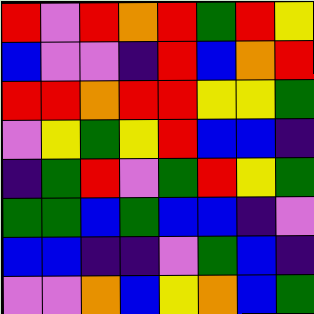[["red", "violet", "red", "orange", "red", "green", "red", "yellow"], ["blue", "violet", "violet", "indigo", "red", "blue", "orange", "red"], ["red", "red", "orange", "red", "red", "yellow", "yellow", "green"], ["violet", "yellow", "green", "yellow", "red", "blue", "blue", "indigo"], ["indigo", "green", "red", "violet", "green", "red", "yellow", "green"], ["green", "green", "blue", "green", "blue", "blue", "indigo", "violet"], ["blue", "blue", "indigo", "indigo", "violet", "green", "blue", "indigo"], ["violet", "violet", "orange", "blue", "yellow", "orange", "blue", "green"]]